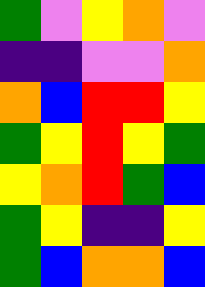[["green", "violet", "yellow", "orange", "violet"], ["indigo", "indigo", "violet", "violet", "orange"], ["orange", "blue", "red", "red", "yellow"], ["green", "yellow", "red", "yellow", "green"], ["yellow", "orange", "red", "green", "blue"], ["green", "yellow", "indigo", "indigo", "yellow"], ["green", "blue", "orange", "orange", "blue"]]